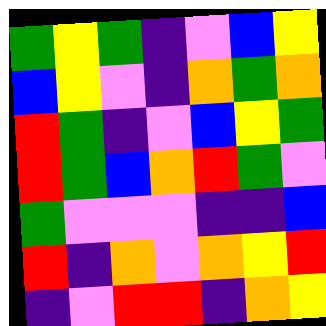[["green", "yellow", "green", "indigo", "violet", "blue", "yellow"], ["blue", "yellow", "violet", "indigo", "orange", "green", "orange"], ["red", "green", "indigo", "violet", "blue", "yellow", "green"], ["red", "green", "blue", "orange", "red", "green", "violet"], ["green", "violet", "violet", "violet", "indigo", "indigo", "blue"], ["red", "indigo", "orange", "violet", "orange", "yellow", "red"], ["indigo", "violet", "red", "red", "indigo", "orange", "yellow"]]